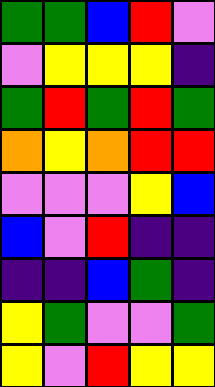[["green", "green", "blue", "red", "violet"], ["violet", "yellow", "yellow", "yellow", "indigo"], ["green", "red", "green", "red", "green"], ["orange", "yellow", "orange", "red", "red"], ["violet", "violet", "violet", "yellow", "blue"], ["blue", "violet", "red", "indigo", "indigo"], ["indigo", "indigo", "blue", "green", "indigo"], ["yellow", "green", "violet", "violet", "green"], ["yellow", "violet", "red", "yellow", "yellow"]]